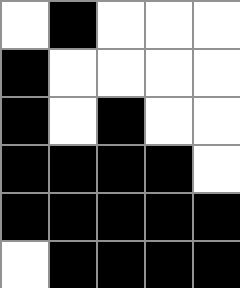[["white", "black", "white", "white", "white"], ["black", "white", "white", "white", "white"], ["black", "white", "black", "white", "white"], ["black", "black", "black", "black", "white"], ["black", "black", "black", "black", "black"], ["white", "black", "black", "black", "black"]]